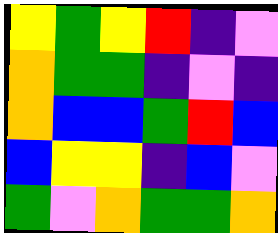[["yellow", "green", "yellow", "red", "indigo", "violet"], ["orange", "green", "green", "indigo", "violet", "indigo"], ["orange", "blue", "blue", "green", "red", "blue"], ["blue", "yellow", "yellow", "indigo", "blue", "violet"], ["green", "violet", "orange", "green", "green", "orange"]]